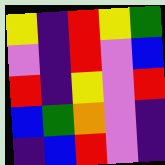[["yellow", "indigo", "red", "yellow", "green"], ["violet", "indigo", "red", "violet", "blue"], ["red", "indigo", "yellow", "violet", "red"], ["blue", "green", "orange", "violet", "indigo"], ["indigo", "blue", "red", "violet", "indigo"]]